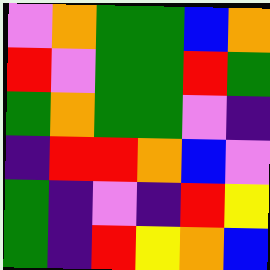[["violet", "orange", "green", "green", "blue", "orange"], ["red", "violet", "green", "green", "red", "green"], ["green", "orange", "green", "green", "violet", "indigo"], ["indigo", "red", "red", "orange", "blue", "violet"], ["green", "indigo", "violet", "indigo", "red", "yellow"], ["green", "indigo", "red", "yellow", "orange", "blue"]]